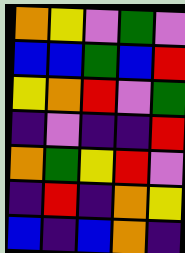[["orange", "yellow", "violet", "green", "violet"], ["blue", "blue", "green", "blue", "red"], ["yellow", "orange", "red", "violet", "green"], ["indigo", "violet", "indigo", "indigo", "red"], ["orange", "green", "yellow", "red", "violet"], ["indigo", "red", "indigo", "orange", "yellow"], ["blue", "indigo", "blue", "orange", "indigo"]]